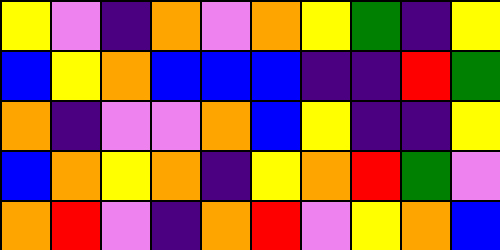[["yellow", "violet", "indigo", "orange", "violet", "orange", "yellow", "green", "indigo", "yellow"], ["blue", "yellow", "orange", "blue", "blue", "blue", "indigo", "indigo", "red", "green"], ["orange", "indigo", "violet", "violet", "orange", "blue", "yellow", "indigo", "indigo", "yellow"], ["blue", "orange", "yellow", "orange", "indigo", "yellow", "orange", "red", "green", "violet"], ["orange", "red", "violet", "indigo", "orange", "red", "violet", "yellow", "orange", "blue"]]